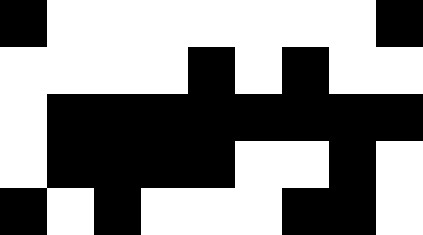[["black", "white", "white", "white", "white", "white", "white", "white", "black"], ["white", "white", "white", "white", "black", "white", "black", "white", "white"], ["white", "black", "black", "black", "black", "black", "black", "black", "black"], ["white", "black", "black", "black", "black", "white", "white", "black", "white"], ["black", "white", "black", "white", "white", "white", "black", "black", "white"]]